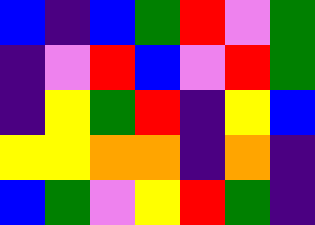[["blue", "indigo", "blue", "green", "red", "violet", "green"], ["indigo", "violet", "red", "blue", "violet", "red", "green"], ["indigo", "yellow", "green", "red", "indigo", "yellow", "blue"], ["yellow", "yellow", "orange", "orange", "indigo", "orange", "indigo"], ["blue", "green", "violet", "yellow", "red", "green", "indigo"]]